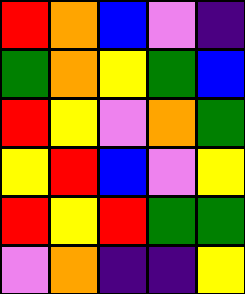[["red", "orange", "blue", "violet", "indigo"], ["green", "orange", "yellow", "green", "blue"], ["red", "yellow", "violet", "orange", "green"], ["yellow", "red", "blue", "violet", "yellow"], ["red", "yellow", "red", "green", "green"], ["violet", "orange", "indigo", "indigo", "yellow"]]